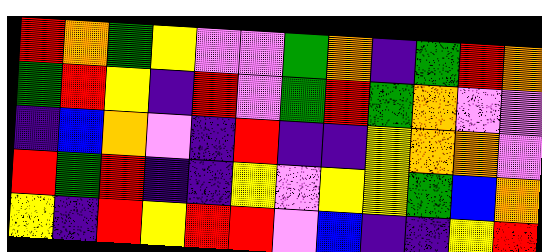[["red", "orange", "green", "yellow", "violet", "violet", "green", "orange", "indigo", "green", "red", "orange"], ["green", "red", "yellow", "indigo", "red", "violet", "green", "red", "green", "orange", "violet", "violet"], ["indigo", "blue", "orange", "violet", "indigo", "red", "indigo", "indigo", "yellow", "orange", "orange", "violet"], ["red", "green", "red", "indigo", "indigo", "yellow", "violet", "yellow", "yellow", "green", "blue", "orange"], ["yellow", "indigo", "red", "yellow", "red", "red", "violet", "blue", "indigo", "indigo", "yellow", "red"]]